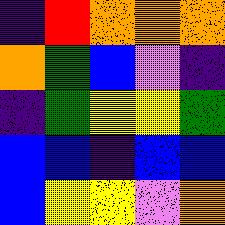[["indigo", "red", "orange", "orange", "orange"], ["orange", "green", "blue", "violet", "indigo"], ["indigo", "green", "yellow", "yellow", "green"], ["blue", "blue", "indigo", "blue", "blue"], ["blue", "yellow", "yellow", "violet", "orange"]]